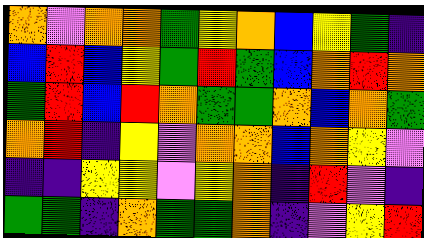[["orange", "violet", "orange", "orange", "green", "yellow", "orange", "blue", "yellow", "green", "indigo"], ["blue", "red", "blue", "yellow", "green", "red", "green", "blue", "orange", "red", "orange"], ["green", "red", "blue", "red", "orange", "green", "green", "orange", "blue", "orange", "green"], ["orange", "red", "indigo", "yellow", "violet", "orange", "orange", "blue", "orange", "yellow", "violet"], ["indigo", "indigo", "yellow", "yellow", "violet", "yellow", "orange", "indigo", "red", "violet", "indigo"], ["green", "green", "indigo", "orange", "green", "green", "orange", "indigo", "violet", "yellow", "red"]]